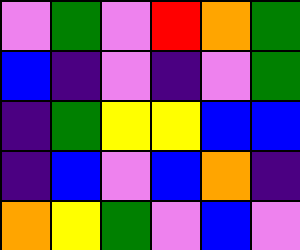[["violet", "green", "violet", "red", "orange", "green"], ["blue", "indigo", "violet", "indigo", "violet", "green"], ["indigo", "green", "yellow", "yellow", "blue", "blue"], ["indigo", "blue", "violet", "blue", "orange", "indigo"], ["orange", "yellow", "green", "violet", "blue", "violet"]]